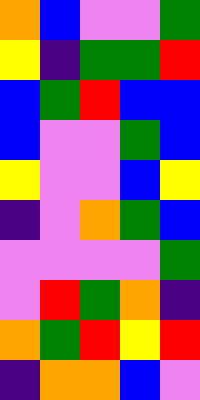[["orange", "blue", "violet", "violet", "green"], ["yellow", "indigo", "green", "green", "red"], ["blue", "green", "red", "blue", "blue"], ["blue", "violet", "violet", "green", "blue"], ["yellow", "violet", "violet", "blue", "yellow"], ["indigo", "violet", "orange", "green", "blue"], ["violet", "violet", "violet", "violet", "green"], ["violet", "red", "green", "orange", "indigo"], ["orange", "green", "red", "yellow", "red"], ["indigo", "orange", "orange", "blue", "violet"]]